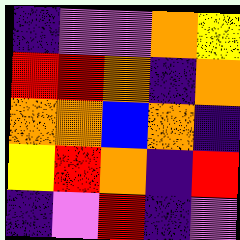[["indigo", "violet", "violet", "orange", "yellow"], ["red", "red", "orange", "indigo", "orange"], ["orange", "orange", "blue", "orange", "indigo"], ["yellow", "red", "orange", "indigo", "red"], ["indigo", "violet", "red", "indigo", "violet"]]